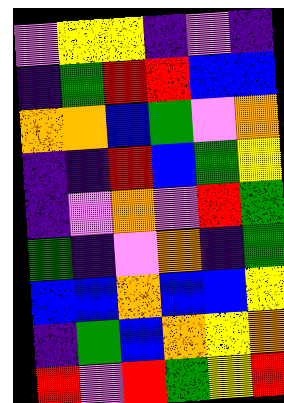[["violet", "yellow", "yellow", "indigo", "violet", "indigo"], ["indigo", "green", "red", "red", "blue", "blue"], ["orange", "orange", "blue", "green", "violet", "orange"], ["indigo", "indigo", "red", "blue", "green", "yellow"], ["indigo", "violet", "orange", "violet", "red", "green"], ["green", "indigo", "violet", "orange", "indigo", "green"], ["blue", "blue", "orange", "blue", "blue", "yellow"], ["indigo", "green", "blue", "orange", "yellow", "orange"], ["red", "violet", "red", "green", "yellow", "red"]]